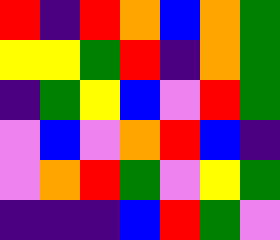[["red", "indigo", "red", "orange", "blue", "orange", "green"], ["yellow", "yellow", "green", "red", "indigo", "orange", "green"], ["indigo", "green", "yellow", "blue", "violet", "red", "green"], ["violet", "blue", "violet", "orange", "red", "blue", "indigo"], ["violet", "orange", "red", "green", "violet", "yellow", "green"], ["indigo", "indigo", "indigo", "blue", "red", "green", "violet"]]